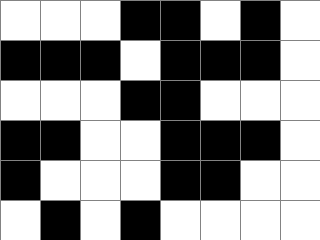[["white", "white", "white", "black", "black", "white", "black", "white"], ["black", "black", "black", "white", "black", "black", "black", "white"], ["white", "white", "white", "black", "black", "white", "white", "white"], ["black", "black", "white", "white", "black", "black", "black", "white"], ["black", "white", "white", "white", "black", "black", "white", "white"], ["white", "black", "white", "black", "white", "white", "white", "white"]]